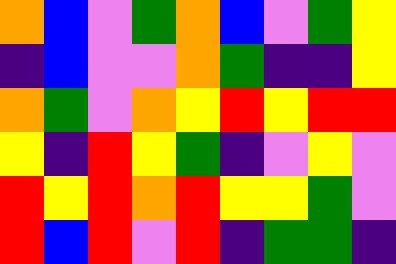[["orange", "blue", "violet", "green", "orange", "blue", "violet", "green", "yellow"], ["indigo", "blue", "violet", "violet", "orange", "green", "indigo", "indigo", "yellow"], ["orange", "green", "violet", "orange", "yellow", "red", "yellow", "red", "red"], ["yellow", "indigo", "red", "yellow", "green", "indigo", "violet", "yellow", "violet"], ["red", "yellow", "red", "orange", "red", "yellow", "yellow", "green", "violet"], ["red", "blue", "red", "violet", "red", "indigo", "green", "green", "indigo"]]